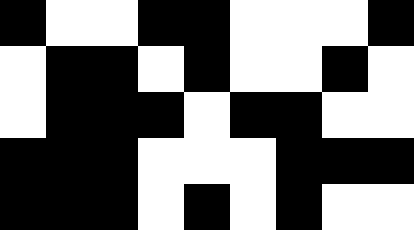[["black", "white", "white", "black", "black", "white", "white", "white", "black"], ["white", "black", "black", "white", "black", "white", "white", "black", "white"], ["white", "black", "black", "black", "white", "black", "black", "white", "white"], ["black", "black", "black", "white", "white", "white", "black", "black", "black"], ["black", "black", "black", "white", "black", "white", "black", "white", "white"]]